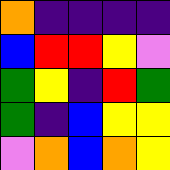[["orange", "indigo", "indigo", "indigo", "indigo"], ["blue", "red", "red", "yellow", "violet"], ["green", "yellow", "indigo", "red", "green"], ["green", "indigo", "blue", "yellow", "yellow"], ["violet", "orange", "blue", "orange", "yellow"]]